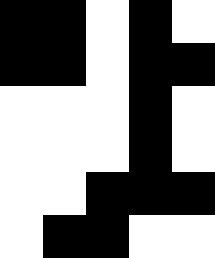[["black", "black", "white", "black", "white"], ["black", "black", "white", "black", "black"], ["white", "white", "white", "black", "white"], ["white", "white", "white", "black", "white"], ["white", "white", "black", "black", "black"], ["white", "black", "black", "white", "white"]]